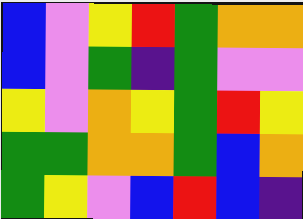[["blue", "violet", "yellow", "red", "green", "orange", "orange"], ["blue", "violet", "green", "indigo", "green", "violet", "violet"], ["yellow", "violet", "orange", "yellow", "green", "red", "yellow"], ["green", "green", "orange", "orange", "green", "blue", "orange"], ["green", "yellow", "violet", "blue", "red", "blue", "indigo"]]